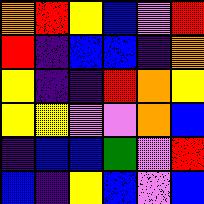[["orange", "red", "yellow", "blue", "violet", "red"], ["red", "indigo", "blue", "blue", "indigo", "orange"], ["yellow", "indigo", "indigo", "red", "orange", "yellow"], ["yellow", "yellow", "violet", "violet", "orange", "blue"], ["indigo", "blue", "blue", "green", "violet", "red"], ["blue", "indigo", "yellow", "blue", "violet", "blue"]]